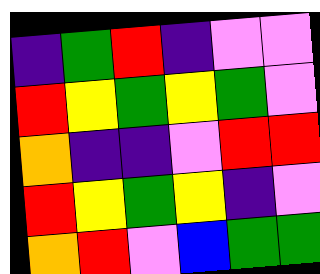[["indigo", "green", "red", "indigo", "violet", "violet"], ["red", "yellow", "green", "yellow", "green", "violet"], ["orange", "indigo", "indigo", "violet", "red", "red"], ["red", "yellow", "green", "yellow", "indigo", "violet"], ["orange", "red", "violet", "blue", "green", "green"]]